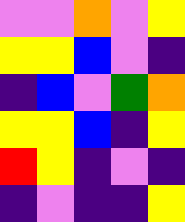[["violet", "violet", "orange", "violet", "yellow"], ["yellow", "yellow", "blue", "violet", "indigo"], ["indigo", "blue", "violet", "green", "orange"], ["yellow", "yellow", "blue", "indigo", "yellow"], ["red", "yellow", "indigo", "violet", "indigo"], ["indigo", "violet", "indigo", "indigo", "yellow"]]